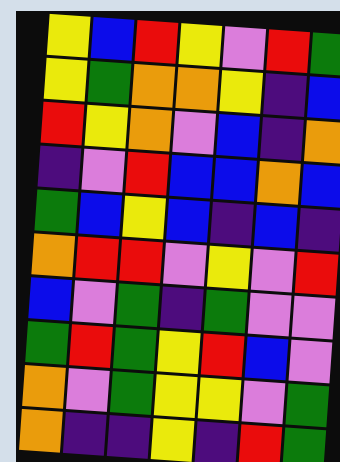[["yellow", "blue", "red", "yellow", "violet", "red", "green"], ["yellow", "green", "orange", "orange", "yellow", "indigo", "blue"], ["red", "yellow", "orange", "violet", "blue", "indigo", "orange"], ["indigo", "violet", "red", "blue", "blue", "orange", "blue"], ["green", "blue", "yellow", "blue", "indigo", "blue", "indigo"], ["orange", "red", "red", "violet", "yellow", "violet", "red"], ["blue", "violet", "green", "indigo", "green", "violet", "violet"], ["green", "red", "green", "yellow", "red", "blue", "violet"], ["orange", "violet", "green", "yellow", "yellow", "violet", "green"], ["orange", "indigo", "indigo", "yellow", "indigo", "red", "green"]]